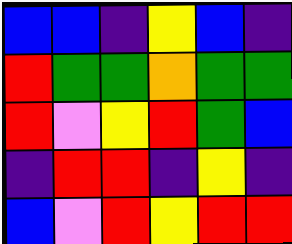[["blue", "blue", "indigo", "yellow", "blue", "indigo"], ["red", "green", "green", "orange", "green", "green"], ["red", "violet", "yellow", "red", "green", "blue"], ["indigo", "red", "red", "indigo", "yellow", "indigo"], ["blue", "violet", "red", "yellow", "red", "red"]]